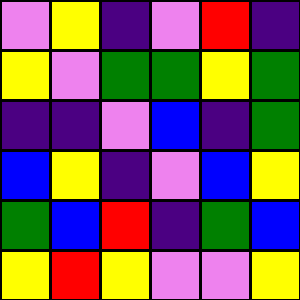[["violet", "yellow", "indigo", "violet", "red", "indigo"], ["yellow", "violet", "green", "green", "yellow", "green"], ["indigo", "indigo", "violet", "blue", "indigo", "green"], ["blue", "yellow", "indigo", "violet", "blue", "yellow"], ["green", "blue", "red", "indigo", "green", "blue"], ["yellow", "red", "yellow", "violet", "violet", "yellow"]]